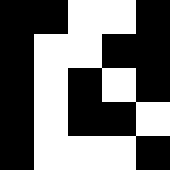[["black", "black", "white", "white", "black"], ["black", "white", "white", "black", "black"], ["black", "white", "black", "white", "black"], ["black", "white", "black", "black", "white"], ["black", "white", "white", "white", "black"]]